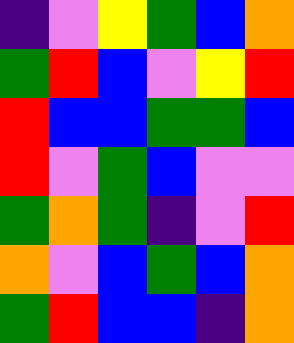[["indigo", "violet", "yellow", "green", "blue", "orange"], ["green", "red", "blue", "violet", "yellow", "red"], ["red", "blue", "blue", "green", "green", "blue"], ["red", "violet", "green", "blue", "violet", "violet"], ["green", "orange", "green", "indigo", "violet", "red"], ["orange", "violet", "blue", "green", "blue", "orange"], ["green", "red", "blue", "blue", "indigo", "orange"]]